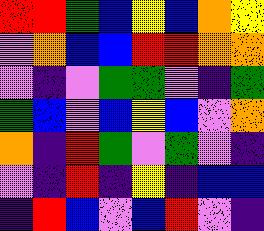[["red", "red", "green", "blue", "yellow", "blue", "orange", "yellow"], ["violet", "orange", "blue", "blue", "red", "red", "orange", "orange"], ["violet", "indigo", "violet", "green", "green", "violet", "indigo", "green"], ["green", "blue", "violet", "blue", "yellow", "blue", "violet", "orange"], ["orange", "indigo", "red", "green", "violet", "green", "violet", "indigo"], ["violet", "indigo", "red", "indigo", "yellow", "indigo", "blue", "blue"], ["indigo", "red", "blue", "violet", "blue", "red", "violet", "indigo"]]